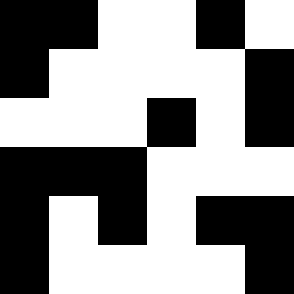[["black", "black", "white", "white", "black", "white"], ["black", "white", "white", "white", "white", "black"], ["white", "white", "white", "black", "white", "black"], ["black", "black", "black", "white", "white", "white"], ["black", "white", "black", "white", "black", "black"], ["black", "white", "white", "white", "white", "black"]]